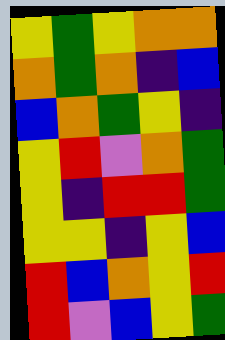[["yellow", "green", "yellow", "orange", "orange"], ["orange", "green", "orange", "indigo", "blue"], ["blue", "orange", "green", "yellow", "indigo"], ["yellow", "red", "violet", "orange", "green"], ["yellow", "indigo", "red", "red", "green"], ["yellow", "yellow", "indigo", "yellow", "blue"], ["red", "blue", "orange", "yellow", "red"], ["red", "violet", "blue", "yellow", "green"]]